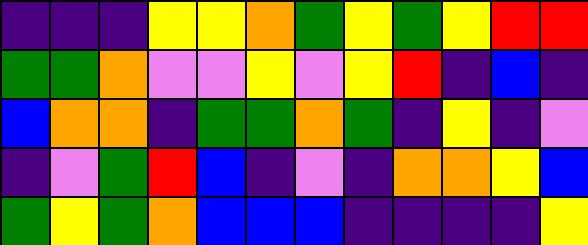[["indigo", "indigo", "indigo", "yellow", "yellow", "orange", "green", "yellow", "green", "yellow", "red", "red"], ["green", "green", "orange", "violet", "violet", "yellow", "violet", "yellow", "red", "indigo", "blue", "indigo"], ["blue", "orange", "orange", "indigo", "green", "green", "orange", "green", "indigo", "yellow", "indigo", "violet"], ["indigo", "violet", "green", "red", "blue", "indigo", "violet", "indigo", "orange", "orange", "yellow", "blue"], ["green", "yellow", "green", "orange", "blue", "blue", "blue", "indigo", "indigo", "indigo", "indigo", "yellow"]]